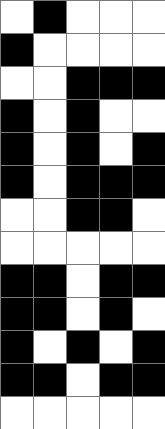[["white", "black", "white", "white", "white"], ["black", "white", "white", "white", "white"], ["white", "white", "black", "black", "black"], ["black", "white", "black", "white", "white"], ["black", "white", "black", "white", "black"], ["black", "white", "black", "black", "black"], ["white", "white", "black", "black", "white"], ["white", "white", "white", "white", "white"], ["black", "black", "white", "black", "black"], ["black", "black", "white", "black", "white"], ["black", "white", "black", "white", "black"], ["black", "black", "white", "black", "black"], ["white", "white", "white", "white", "white"]]